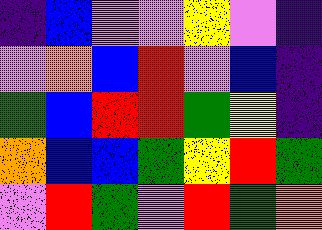[["indigo", "blue", "violet", "violet", "yellow", "violet", "indigo"], ["violet", "orange", "blue", "red", "violet", "blue", "indigo"], ["green", "blue", "red", "red", "green", "yellow", "indigo"], ["orange", "blue", "blue", "green", "yellow", "red", "green"], ["violet", "red", "green", "violet", "red", "green", "orange"]]